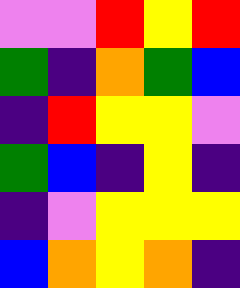[["violet", "violet", "red", "yellow", "red"], ["green", "indigo", "orange", "green", "blue"], ["indigo", "red", "yellow", "yellow", "violet"], ["green", "blue", "indigo", "yellow", "indigo"], ["indigo", "violet", "yellow", "yellow", "yellow"], ["blue", "orange", "yellow", "orange", "indigo"]]